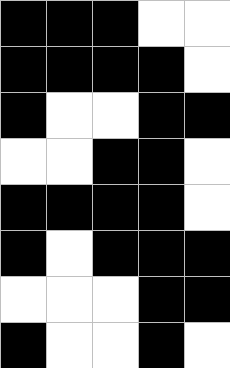[["black", "black", "black", "white", "white"], ["black", "black", "black", "black", "white"], ["black", "white", "white", "black", "black"], ["white", "white", "black", "black", "white"], ["black", "black", "black", "black", "white"], ["black", "white", "black", "black", "black"], ["white", "white", "white", "black", "black"], ["black", "white", "white", "black", "white"]]